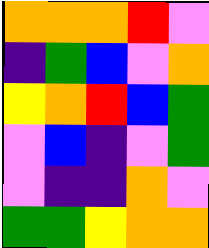[["orange", "orange", "orange", "red", "violet"], ["indigo", "green", "blue", "violet", "orange"], ["yellow", "orange", "red", "blue", "green"], ["violet", "blue", "indigo", "violet", "green"], ["violet", "indigo", "indigo", "orange", "violet"], ["green", "green", "yellow", "orange", "orange"]]